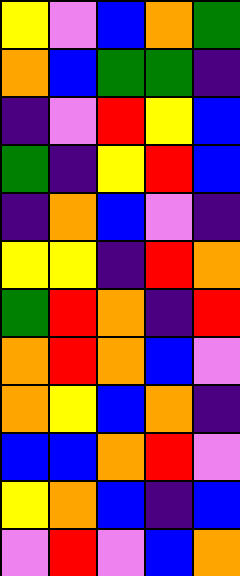[["yellow", "violet", "blue", "orange", "green"], ["orange", "blue", "green", "green", "indigo"], ["indigo", "violet", "red", "yellow", "blue"], ["green", "indigo", "yellow", "red", "blue"], ["indigo", "orange", "blue", "violet", "indigo"], ["yellow", "yellow", "indigo", "red", "orange"], ["green", "red", "orange", "indigo", "red"], ["orange", "red", "orange", "blue", "violet"], ["orange", "yellow", "blue", "orange", "indigo"], ["blue", "blue", "orange", "red", "violet"], ["yellow", "orange", "blue", "indigo", "blue"], ["violet", "red", "violet", "blue", "orange"]]